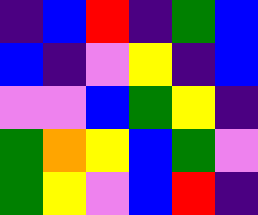[["indigo", "blue", "red", "indigo", "green", "blue"], ["blue", "indigo", "violet", "yellow", "indigo", "blue"], ["violet", "violet", "blue", "green", "yellow", "indigo"], ["green", "orange", "yellow", "blue", "green", "violet"], ["green", "yellow", "violet", "blue", "red", "indigo"]]